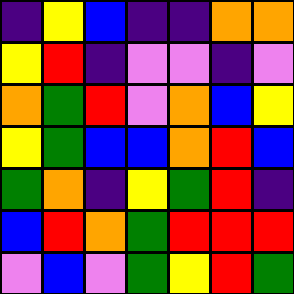[["indigo", "yellow", "blue", "indigo", "indigo", "orange", "orange"], ["yellow", "red", "indigo", "violet", "violet", "indigo", "violet"], ["orange", "green", "red", "violet", "orange", "blue", "yellow"], ["yellow", "green", "blue", "blue", "orange", "red", "blue"], ["green", "orange", "indigo", "yellow", "green", "red", "indigo"], ["blue", "red", "orange", "green", "red", "red", "red"], ["violet", "blue", "violet", "green", "yellow", "red", "green"]]